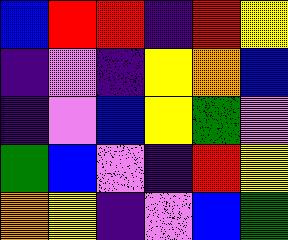[["blue", "red", "red", "indigo", "red", "yellow"], ["indigo", "violet", "indigo", "yellow", "orange", "blue"], ["indigo", "violet", "blue", "yellow", "green", "violet"], ["green", "blue", "violet", "indigo", "red", "yellow"], ["orange", "yellow", "indigo", "violet", "blue", "green"]]